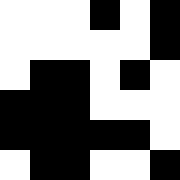[["white", "white", "white", "black", "white", "black"], ["white", "white", "white", "white", "white", "black"], ["white", "black", "black", "white", "black", "white"], ["black", "black", "black", "white", "white", "white"], ["black", "black", "black", "black", "black", "white"], ["white", "black", "black", "white", "white", "black"]]